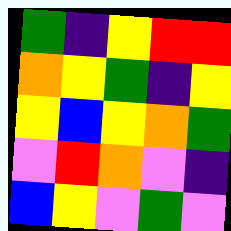[["green", "indigo", "yellow", "red", "red"], ["orange", "yellow", "green", "indigo", "yellow"], ["yellow", "blue", "yellow", "orange", "green"], ["violet", "red", "orange", "violet", "indigo"], ["blue", "yellow", "violet", "green", "violet"]]